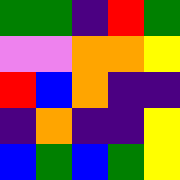[["green", "green", "indigo", "red", "green"], ["violet", "violet", "orange", "orange", "yellow"], ["red", "blue", "orange", "indigo", "indigo"], ["indigo", "orange", "indigo", "indigo", "yellow"], ["blue", "green", "blue", "green", "yellow"]]